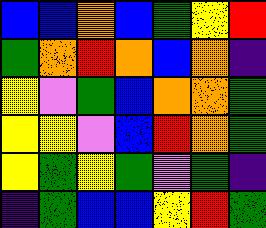[["blue", "blue", "orange", "blue", "green", "yellow", "red"], ["green", "orange", "red", "orange", "blue", "orange", "indigo"], ["yellow", "violet", "green", "blue", "orange", "orange", "green"], ["yellow", "yellow", "violet", "blue", "red", "orange", "green"], ["yellow", "green", "yellow", "green", "violet", "green", "indigo"], ["indigo", "green", "blue", "blue", "yellow", "red", "green"]]